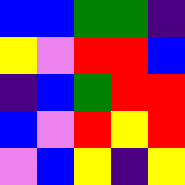[["blue", "blue", "green", "green", "indigo"], ["yellow", "violet", "red", "red", "blue"], ["indigo", "blue", "green", "red", "red"], ["blue", "violet", "red", "yellow", "red"], ["violet", "blue", "yellow", "indigo", "yellow"]]